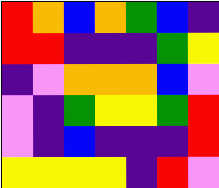[["red", "orange", "blue", "orange", "green", "blue", "indigo"], ["red", "red", "indigo", "indigo", "indigo", "green", "yellow"], ["indigo", "violet", "orange", "orange", "orange", "blue", "violet"], ["violet", "indigo", "green", "yellow", "yellow", "green", "red"], ["violet", "indigo", "blue", "indigo", "indigo", "indigo", "red"], ["yellow", "yellow", "yellow", "yellow", "indigo", "red", "violet"]]